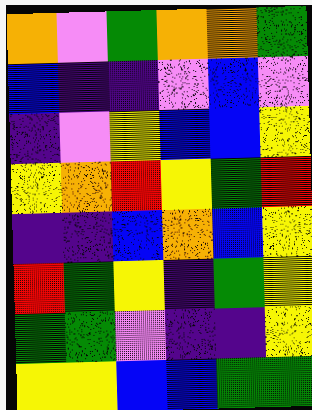[["orange", "violet", "green", "orange", "orange", "green"], ["blue", "indigo", "indigo", "violet", "blue", "violet"], ["indigo", "violet", "yellow", "blue", "blue", "yellow"], ["yellow", "orange", "red", "yellow", "green", "red"], ["indigo", "indigo", "blue", "orange", "blue", "yellow"], ["red", "green", "yellow", "indigo", "green", "yellow"], ["green", "green", "violet", "indigo", "indigo", "yellow"], ["yellow", "yellow", "blue", "blue", "green", "green"]]